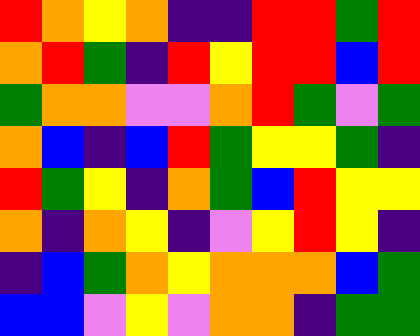[["red", "orange", "yellow", "orange", "indigo", "indigo", "red", "red", "green", "red"], ["orange", "red", "green", "indigo", "red", "yellow", "red", "red", "blue", "red"], ["green", "orange", "orange", "violet", "violet", "orange", "red", "green", "violet", "green"], ["orange", "blue", "indigo", "blue", "red", "green", "yellow", "yellow", "green", "indigo"], ["red", "green", "yellow", "indigo", "orange", "green", "blue", "red", "yellow", "yellow"], ["orange", "indigo", "orange", "yellow", "indigo", "violet", "yellow", "red", "yellow", "indigo"], ["indigo", "blue", "green", "orange", "yellow", "orange", "orange", "orange", "blue", "green"], ["blue", "blue", "violet", "yellow", "violet", "orange", "orange", "indigo", "green", "green"]]